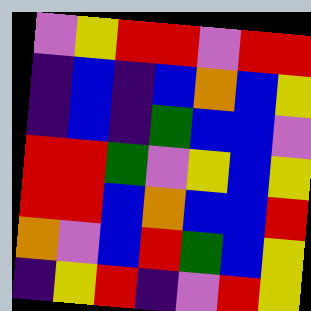[["violet", "yellow", "red", "red", "violet", "red", "red"], ["indigo", "blue", "indigo", "blue", "orange", "blue", "yellow"], ["indigo", "blue", "indigo", "green", "blue", "blue", "violet"], ["red", "red", "green", "violet", "yellow", "blue", "yellow"], ["red", "red", "blue", "orange", "blue", "blue", "red"], ["orange", "violet", "blue", "red", "green", "blue", "yellow"], ["indigo", "yellow", "red", "indigo", "violet", "red", "yellow"]]